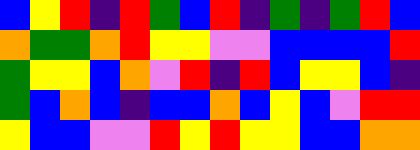[["blue", "yellow", "red", "indigo", "red", "green", "blue", "red", "indigo", "green", "indigo", "green", "red", "blue"], ["orange", "green", "green", "orange", "red", "yellow", "yellow", "violet", "violet", "blue", "blue", "blue", "blue", "red"], ["green", "yellow", "yellow", "blue", "orange", "violet", "red", "indigo", "red", "blue", "yellow", "yellow", "blue", "indigo"], ["green", "blue", "orange", "blue", "indigo", "blue", "blue", "orange", "blue", "yellow", "blue", "violet", "red", "red"], ["yellow", "blue", "blue", "violet", "violet", "red", "yellow", "red", "yellow", "yellow", "blue", "blue", "orange", "orange"]]